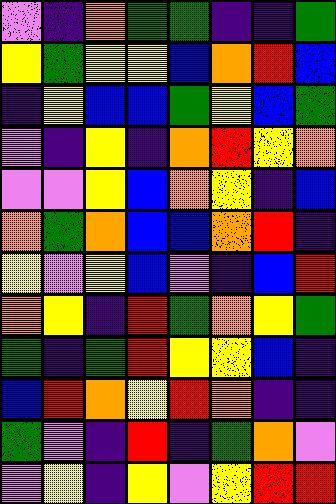[["violet", "indigo", "orange", "green", "green", "indigo", "indigo", "green"], ["yellow", "green", "yellow", "yellow", "blue", "orange", "red", "blue"], ["indigo", "yellow", "blue", "blue", "green", "yellow", "blue", "green"], ["violet", "indigo", "yellow", "indigo", "orange", "red", "yellow", "orange"], ["violet", "violet", "yellow", "blue", "orange", "yellow", "indigo", "blue"], ["orange", "green", "orange", "blue", "blue", "orange", "red", "indigo"], ["yellow", "violet", "yellow", "blue", "violet", "indigo", "blue", "red"], ["orange", "yellow", "indigo", "red", "green", "orange", "yellow", "green"], ["green", "indigo", "green", "red", "yellow", "yellow", "blue", "indigo"], ["blue", "red", "orange", "yellow", "red", "orange", "indigo", "indigo"], ["green", "violet", "indigo", "red", "indigo", "green", "orange", "violet"], ["violet", "yellow", "indigo", "yellow", "violet", "yellow", "red", "red"]]